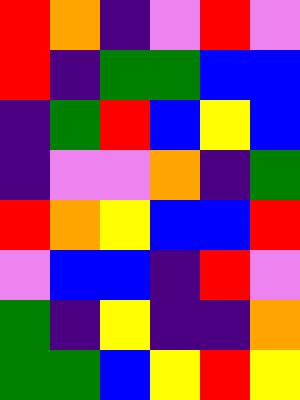[["red", "orange", "indigo", "violet", "red", "violet"], ["red", "indigo", "green", "green", "blue", "blue"], ["indigo", "green", "red", "blue", "yellow", "blue"], ["indigo", "violet", "violet", "orange", "indigo", "green"], ["red", "orange", "yellow", "blue", "blue", "red"], ["violet", "blue", "blue", "indigo", "red", "violet"], ["green", "indigo", "yellow", "indigo", "indigo", "orange"], ["green", "green", "blue", "yellow", "red", "yellow"]]